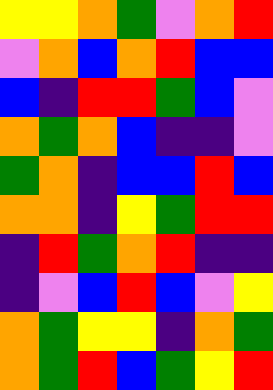[["yellow", "yellow", "orange", "green", "violet", "orange", "red"], ["violet", "orange", "blue", "orange", "red", "blue", "blue"], ["blue", "indigo", "red", "red", "green", "blue", "violet"], ["orange", "green", "orange", "blue", "indigo", "indigo", "violet"], ["green", "orange", "indigo", "blue", "blue", "red", "blue"], ["orange", "orange", "indigo", "yellow", "green", "red", "red"], ["indigo", "red", "green", "orange", "red", "indigo", "indigo"], ["indigo", "violet", "blue", "red", "blue", "violet", "yellow"], ["orange", "green", "yellow", "yellow", "indigo", "orange", "green"], ["orange", "green", "red", "blue", "green", "yellow", "red"]]